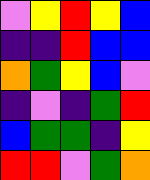[["violet", "yellow", "red", "yellow", "blue"], ["indigo", "indigo", "red", "blue", "blue"], ["orange", "green", "yellow", "blue", "violet"], ["indigo", "violet", "indigo", "green", "red"], ["blue", "green", "green", "indigo", "yellow"], ["red", "red", "violet", "green", "orange"]]